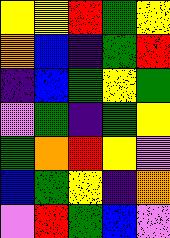[["yellow", "yellow", "red", "green", "yellow"], ["orange", "blue", "indigo", "green", "red"], ["indigo", "blue", "green", "yellow", "green"], ["violet", "green", "indigo", "green", "yellow"], ["green", "orange", "red", "yellow", "violet"], ["blue", "green", "yellow", "indigo", "orange"], ["violet", "red", "green", "blue", "violet"]]